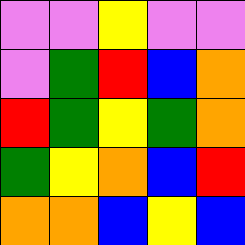[["violet", "violet", "yellow", "violet", "violet"], ["violet", "green", "red", "blue", "orange"], ["red", "green", "yellow", "green", "orange"], ["green", "yellow", "orange", "blue", "red"], ["orange", "orange", "blue", "yellow", "blue"]]